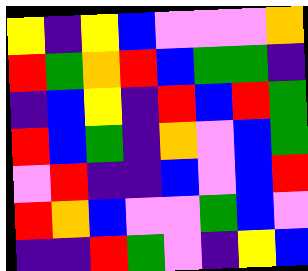[["yellow", "indigo", "yellow", "blue", "violet", "violet", "violet", "orange"], ["red", "green", "orange", "red", "blue", "green", "green", "indigo"], ["indigo", "blue", "yellow", "indigo", "red", "blue", "red", "green"], ["red", "blue", "green", "indigo", "orange", "violet", "blue", "green"], ["violet", "red", "indigo", "indigo", "blue", "violet", "blue", "red"], ["red", "orange", "blue", "violet", "violet", "green", "blue", "violet"], ["indigo", "indigo", "red", "green", "violet", "indigo", "yellow", "blue"]]